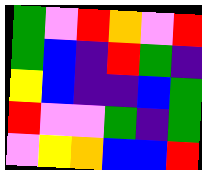[["green", "violet", "red", "orange", "violet", "red"], ["green", "blue", "indigo", "red", "green", "indigo"], ["yellow", "blue", "indigo", "indigo", "blue", "green"], ["red", "violet", "violet", "green", "indigo", "green"], ["violet", "yellow", "orange", "blue", "blue", "red"]]